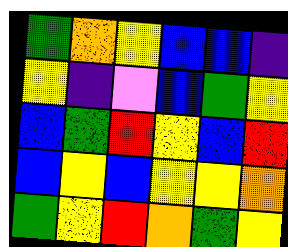[["green", "orange", "yellow", "blue", "blue", "indigo"], ["yellow", "indigo", "violet", "blue", "green", "yellow"], ["blue", "green", "red", "yellow", "blue", "red"], ["blue", "yellow", "blue", "yellow", "yellow", "orange"], ["green", "yellow", "red", "orange", "green", "yellow"]]